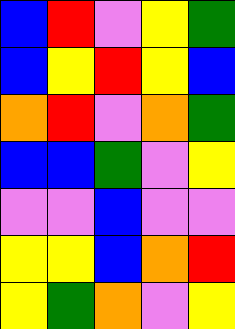[["blue", "red", "violet", "yellow", "green"], ["blue", "yellow", "red", "yellow", "blue"], ["orange", "red", "violet", "orange", "green"], ["blue", "blue", "green", "violet", "yellow"], ["violet", "violet", "blue", "violet", "violet"], ["yellow", "yellow", "blue", "orange", "red"], ["yellow", "green", "orange", "violet", "yellow"]]